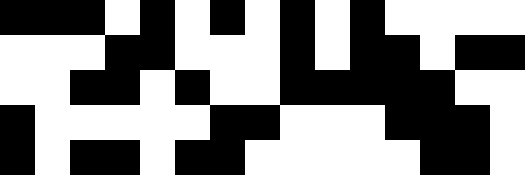[["black", "black", "black", "white", "black", "white", "black", "white", "black", "white", "black", "white", "white", "white", "white"], ["white", "white", "white", "black", "black", "white", "white", "white", "black", "white", "black", "black", "white", "black", "black"], ["white", "white", "black", "black", "white", "black", "white", "white", "black", "black", "black", "black", "black", "white", "white"], ["black", "white", "white", "white", "white", "white", "black", "black", "white", "white", "white", "black", "black", "black", "white"], ["black", "white", "black", "black", "white", "black", "black", "white", "white", "white", "white", "white", "black", "black", "white"]]